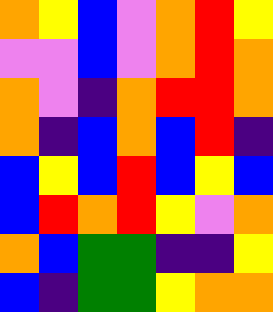[["orange", "yellow", "blue", "violet", "orange", "red", "yellow"], ["violet", "violet", "blue", "violet", "orange", "red", "orange"], ["orange", "violet", "indigo", "orange", "red", "red", "orange"], ["orange", "indigo", "blue", "orange", "blue", "red", "indigo"], ["blue", "yellow", "blue", "red", "blue", "yellow", "blue"], ["blue", "red", "orange", "red", "yellow", "violet", "orange"], ["orange", "blue", "green", "green", "indigo", "indigo", "yellow"], ["blue", "indigo", "green", "green", "yellow", "orange", "orange"]]